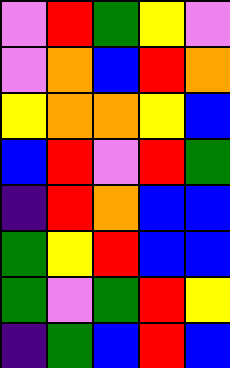[["violet", "red", "green", "yellow", "violet"], ["violet", "orange", "blue", "red", "orange"], ["yellow", "orange", "orange", "yellow", "blue"], ["blue", "red", "violet", "red", "green"], ["indigo", "red", "orange", "blue", "blue"], ["green", "yellow", "red", "blue", "blue"], ["green", "violet", "green", "red", "yellow"], ["indigo", "green", "blue", "red", "blue"]]